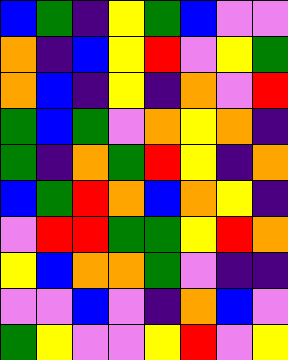[["blue", "green", "indigo", "yellow", "green", "blue", "violet", "violet"], ["orange", "indigo", "blue", "yellow", "red", "violet", "yellow", "green"], ["orange", "blue", "indigo", "yellow", "indigo", "orange", "violet", "red"], ["green", "blue", "green", "violet", "orange", "yellow", "orange", "indigo"], ["green", "indigo", "orange", "green", "red", "yellow", "indigo", "orange"], ["blue", "green", "red", "orange", "blue", "orange", "yellow", "indigo"], ["violet", "red", "red", "green", "green", "yellow", "red", "orange"], ["yellow", "blue", "orange", "orange", "green", "violet", "indigo", "indigo"], ["violet", "violet", "blue", "violet", "indigo", "orange", "blue", "violet"], ["green", "yellow", "violet", "violet", "yellow", "red", "violet", "yellow"]]